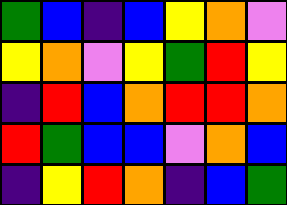[["green", "blue", "indigo", "blue", "yellow", "orange", "violet"], ["yellow", "orange", "violet", "yellow", "green", "red", "yellow"], ["indigo", "red", "blue", "orange", "red", "red", "orange"], ["red", "green", "blue", "blue", "violet", "orange", "blue"], ["indigo", "yellow", "red", "orange", "indigo", "blue", "green"]]